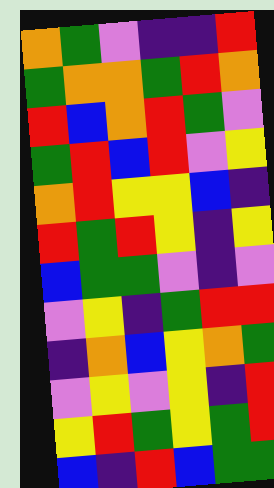[["orange", "green", "violet", "indigo", "indigo", "red"], ["green", "orange", "orange", "green", "red", "orange"], ["red", "blue", "orange", "red", "green", "violet"], ["green", "red", "blue", "red", "violet", "yellow"], ["orange", "red", "yellow", "yellow", "blue", "indigo"], ["red", "green", "red", "yellow", "indigo", "yellow"], ["blue", "green", "green", "violet", "indigo", "violet"], ["violet", "yellow", "indigo", "green", "red", "red"], ["indigo", "orange", "blue", "yellow", "orange", "green"], ["violet", "yellow", "violet", "yellow", "indigo", "red"], ["yellow", "red", "green", "yellow", "green", "red"], ["blue", "indigo", "red", "blue", "green", "green"]]